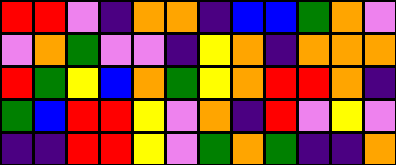[["red", "red", "violet", "indigo", "orange", "orange", "indigo", "blue", "blue", "green", "orange", "violet"], ["violet", "orange", "green", "violet", "violet", "indigo", "yellow", "orange", "indigo", "orange", "orange", "orange"], ["red", "green", "yellow", "blue", "orange", "green", "yellow", "orange", "red", "red", "orange", "indigo"], ["green", "blue", "red", "red", "yellow", "violet", "orange", "indigo", "red", "violet", "yellow", "violet"], ["indigo", "indigo", "red", "red", "yellow", "violet", "green", "orange", "green", "indigo", "indigo", "orange"]]